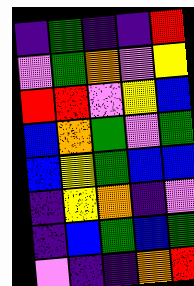[["indigo", "green", "indigo", "indigo", "red"], ["violet", "green", "orange", "violet", "yellow"], ["red", "red", "violet", "yellow", "blue"], ["blue", "orange", "green", "violet", "green"], ["blue", "yellow", "green", "blue", "blue"], ["indigo", "yellow", "orange", "indigo", "violet"], ["indigo", "blue", "green", "blue", "green"], ["violet", "indigo", "indigo", "orange", "red"]]